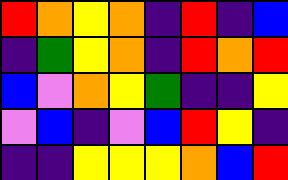[["red", "orange", "yellow", "orange", "indigo", "red", "indigo", "blue"], ["indigo", "green", "yellow", "orange", "indigo", "red", "orange", "red"], ["blue", "violet", "orange", "yellow", "green", "indigo", "indigo", "yellow"], ["violet", "blue", "indigo", "violet", "blue", "red", "yellow", "indigo"], ["indigo", "indigo", "yellow", "yellow", "yellow", "orange", "blue", "red"]]